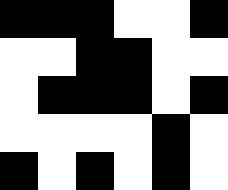[["black", "black", "black", "white", "white", "black"], ["white", "white", "black", "black", "white", "white"], ["white", "black", "black", "black", "white", "black"], ["white", "white", "white", "white", "black", "white"], ["black", "white", "black", "white", "black", "white"]]